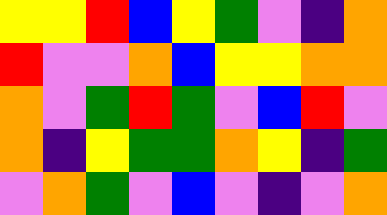[["yellow", "yellow", "red", "blue", "yellow", "green", "violet", "indigo", "orange"], ["red", "violet", "violet", "orange", "blue", "yellow", "yellow", "orange", "orange"], ["orange", "violet", "green", "red", "green", "violet", "blue", "red", "violet"], ["orange", "indigo", "yellow", "green", "green", "orange", "yellow", "indigo", "green"], ["violet", "orange", "green", "violet", "blue", "violet", "indigo", "violet", "orange"]]